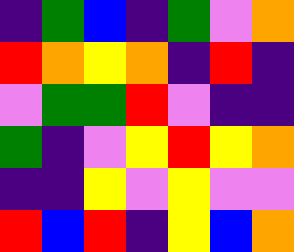[["indigo", "green", "blue", "indigo", "green", "violet", "orange"], ["red", "orange", "yellow", "orange", "indigo", "red", "indigo"], ["violet", "green", "green", "red", "violet", "indigo", "indigo"], ["green", "indigo", "violet", "yellow", "red", "yellow", "orange"], ["indigo", "indigo", "yellow", "violet", "yellow", "violet", "violet"], ["red", "blue", "red", "indigo", "yellow", "blue", "orange"]]